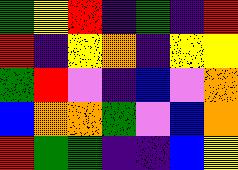[["green", "yellow", "red", "indigo", "green", "indigo", "red"], ["red", "indigo", "yellow", "orange", "indigo", "yellow", "yellow"], ["green", "red", "violet", "indigo", "blue", "violet", "orange"], ["blue", "orange", "orange", "green", "violet", "blue", "orange"], ["red", "green", "green", "indigo", "indigo", "blue", "yellow"]]